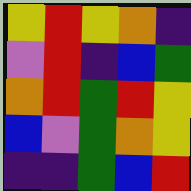[["yellow", "red", "yellow", "orange", "indigo"], ["violet", "red", "indigo", "blue", "green"], ["orange", "red", "green", "red", "yellow"], ["blue", "violet", "green", "orange", "yellow"], ["indigo", "indigo", "green", "blue", "red"]]